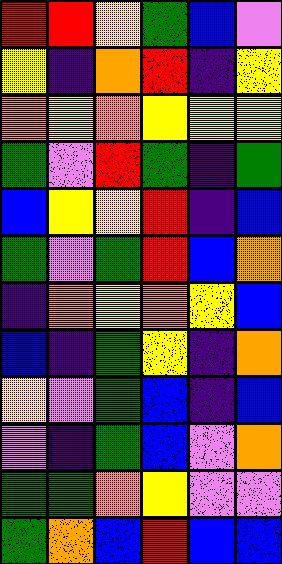[["red", "red", "yellow", "green", "blue", "violet"], ["yellow", "indigo", "orange", "red", "indigo", "yellow"], ["orange", "yellow", "orange", "yellow", "yellow", "yellow"], ["green", "violet", "red", "green", "indigo", "green"], ["blue", "yellow", "yellow", "red", "indigo", "blue"], ["green", "violet", "green", "red", "blue", "orange"], ["indigo", "orange", "yellow", "orange", "yellow", "blue"], ["blue", "indigo", "green", "yellow", "indigo", "orange"], ["yellow", "violet", "green", "blue", "indigo", "blue"], ["violet", "indigo", "green", "blue", "violet", "orange"], ["green", "green", "orange", "yellow", "violet", "violet"], ["green", "orange", "blue", "red", "blue", "blue"]]